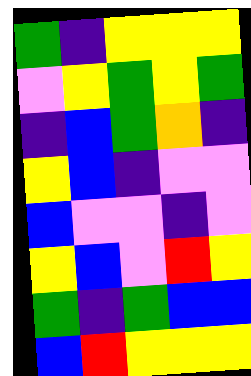[["green", "indigo", "yellow", "yellow", "yellow"], ["violet", "yellow", "green", "yellow", "green"], ["indigo", "blue", "green", "orange", "indigo"], ["yellow", "blue", "indigo", "violet", "violet"], ["blue", "violet", "violet", "indigo", "violet"], ["yellow", "blue", "violet", "red", "yellow"], ["green", "indigo", "green", "blue", "blue"], ["blue", "red", "yellow", "yellow", "yellow"]]